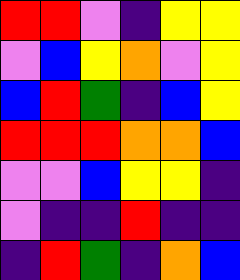[["red", "red", "violet", "indigo", "yellow", "yellow"], ["violet", "blue", "yellow", "orange", "violet", "yellow"], ["blue", "red", "green", "indigo", "blue", "yellow"], ["red", "red", "red", "orange", "orange", "blue"], ["violet", "violet", "blue", "yellow", "yellow", "indigo"], ["violet", "indigo", "indigo", "red", "indigo", "indigo"], ["indigo", "red", "green", "indigo", "orange", "blue"]]